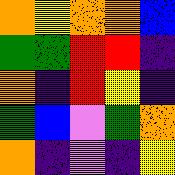[["orange", "yellow", "orange", "orange", "blue"], ["green", "green", "red", "red", "indigo"], ["orange", "indigo", "red", "yellow", "indigo"], ["green", "blue", "violet", "green", "orange"], ["orange", "indigo", "violet", "indigo", "yellow"]]